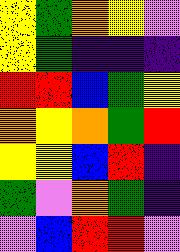[["yellow", "green", "orange", "yellow", "violet"], ["yellow", "green", "indigo", "indigo", "indigo"], ["red", "red", "blue", "green", "yellow"], ["orange", "yellow", "orange", "green", "red"], ["yellow", "yellow", "blue", "red", "indigo"], ["green", "violet", "orange", "green", "indigo"], ["violet", "blue", "red", "red", "violet"]]